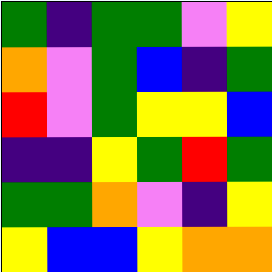[["green", "indigo", "green", "green", "violet", "yellow"], ["orange", "violet", "green", "blue", "indigo", "green"], ["red", "violet", "green", "yellow", "yellow", "blue"], ["indigo", "indigo", "yellow", "green", "red", "green"], ["green", "green", "orange", "violet", "indigo", "yellow"], ["yellow", "blue", "blue", "yellow", "orange", "orange"]]